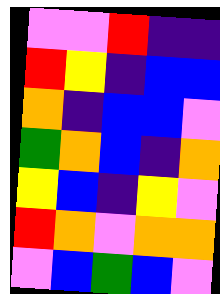[["violet", "violet", "red", "indigo", "indigo"], ["red", "yellow", "indigo", "blue", "blue"], ["orange", "indigo", "blue", "blue", "violet"], ["green", "orange", "blue", "indigo", "orange"], ["yellow", "blue", "indigo", "yellow", "violet"], ["red", "orange", "violet", "orange", "orange"], ["violet", "blue", "green", "blue", "violet"]]